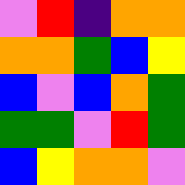[["violet", "red", "indigo", "orange", "orange"], ["orange", "orange", "green", "blue", "yellow"], ["blue", "violet", "blue", "orange", "green"], ["green", "green", "violet", "red", "green"], ["blue", "yellow", "orange", "orange", "violet"]]